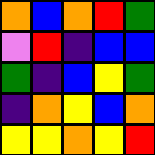[["orange", "blue", "orange", "red", "green"], ["violet", "red", "indigo", "blue", "blue"], ["green", "indigo", "blue", "yellow", "green"], ["indigo", "orange", "yellow", "blue", "orange"], ["yellow", "yellow", "orange", "yellow", "red"]]